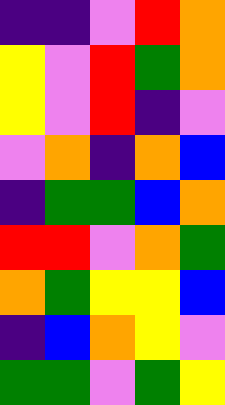[["indigo", "indigo", "violet", "red", "orange"], ["yellow", "violet", "red", "green", "orange"], ["yellow", "violet", "red", "indigo", "violet"], ["violet", "orange", "indigo", "orange", "blue"], ["indigo", "green", "green", "blue", "orange"], ["red", "red", "violet", "orange", "green"], ["orange", "green", "yellow", "yellow", "blue"], ["indigo", "blue", "orange", "yellow", "violet"], ["green", "green", "violet", "green", "yellow"]]